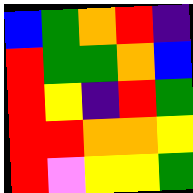[["blue", "green", "orange", "red", "indigo"], ["red", "green", "green", "orange", "blue"], ["red", "yellow", "indigo", "red", "green"], ["red", "red", "orange", "orange", "yellow"], ["red", "violet", "yellow", "yellow", "green"]]